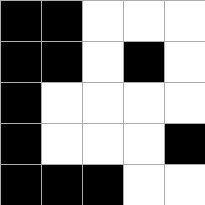[["black", "black", "white", "white", "white"], ["black", "black", "white", "black", "white"], ["black", "white", "white", "white", "white"], ["black", "white", "white", "white", "black"], ["black", "black", "black", "white", "white"]]